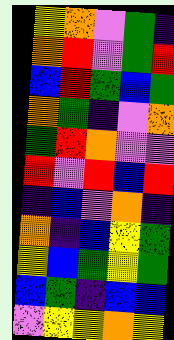[["yellow", "orange", "violet", "green", "indigo"], ["orange", "red", "violet", "green", "red"], ["blue", "red", "green", "blue", "green"], ["orange", "green", "indigo", "violet", "orange"], ["green", "red", "orange", "violet", "violet"], ["red", "violet", "red", "blue", "red"], ["indigo", "blue", "violet", "orange", "indigo"], ["orange", "indigo", "blue", "yellow", "green"], ["yellow", "blue", "green", "yellow", "green"], ["blue", "green", "indigo", "blue", "blue"], ["violet", "yellow", "yellow", "orange", "yellow"]]